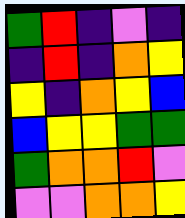[["green", "red", "indigo", "violet", "indigo"], ["indigo", "red", "indigo", "orange", "yellow"], ["yellow", "indigo", "orange", "yellow", "blue"], ["blue", "yellow", "yellow", "green", "green"], ["green", "orange", "orange", "red", "violet"], ["violet", "violet", "orange", "orange", "yellow"]]